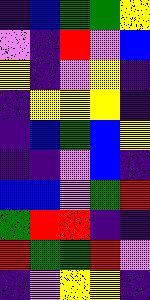[["indigo", "blue", "green", "green", "yellow"], ["violet", "indigo", "red", "violet", "blue"], ["yellow", "indigo", "violet", "yellow", "indigo"], ["indigo", "yellow", "yellow", "yellow", "indigo"], ["indigo", "blue", "green", "blue", "yellow"], ["indigo", "indigo", "violet", "blue", "indigo"], ["blue", "blue", "violet", "green", "red"], ["green", "red", "red", "indigo", "indigo"], ["red", "green", "green", "red", "violet"], ["indigo", "violet", "yellow", "yellow", "indigo"]]